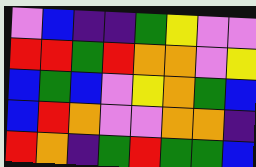[["violet", "blue", "indigo", "indigo", "green", "yellow", "violet", "violet"], ["red", "red", "green", "red", "orange", "orange", "violet", "yellow"], ["blue", "green", "blue", "violet", "yellow", "orange", "green", "blue"], ["blue", "red", "orange", "violet", "violet", "orange", "orange", "indigo"], ["red", "orange", "indigo", "green", "red", "green", "green", "blue"]]